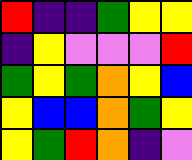[["red", "indigo", "indigo", "green", "yellow", "yellow"], ["indigo", "yellow", "violet", "violet", "violet", "red"], ["green", "yellow", "green", "orange", "yellow", "blue"], ["yellow", "blue", "blue", "orange", "green", "yellow"], ["yellow", "green", "red", "orange", "indigo", "violet"]]